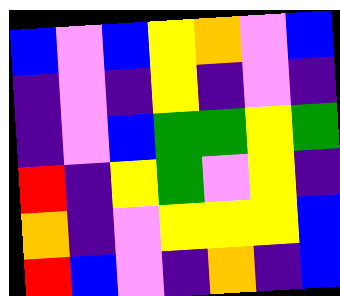[["blue", "violet", "blue", "yellow", "orange", "violet", "blue"], ["indigo", "violet", "indigo", "yellow", "indigo", "violet", "indigo"], ["indigo", "violet", "blue", "green", "green", "yellow", "green"], ["red", "indigo", "yellow", "green", "violet", "yellow", "indigo"], ["orange", "indigo", "violet", "yellow", "yellow", "yellow", "blue"], ["red", "blue", "violet", "indigo", "orange", "indigo", "blue"]]